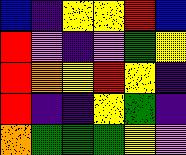[["blue", "indigo", "yellow", "yellow", "red", "blue"], ["red", "violet", "indigo", "violet", "green", "yellow"], ["red", "orange", "yellow", "red", "yellow", "indigo"], ["red", "indigo", "indigo", "yellow", "green", "indigo"], ["orange", "green", "green", "green", "yellow", "violet"]]